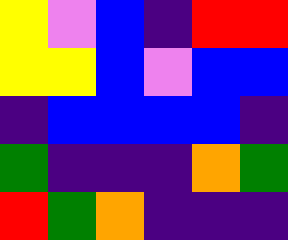[["yellow", "violet", "blue", "indigo", "red", "red"], ["yellow", "yellow", "blue", "violet", "blue", "blue"], ["indigo", "blue", "blue", "blue", "blue", "indigo"], ["green", "indigo", "indigo", "indigo", "orange", "green"], ["red", "green", "orange", "indigo", "indigo", "indigo"]]